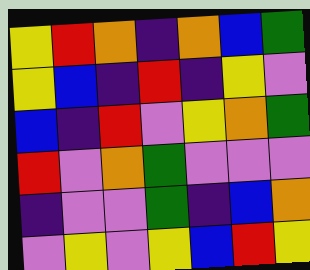[["yellow", "red", "orange", "indigo", "orange", "blue", "green"], ["yellow", "blue", "indigo", "red", "indigo", "yellow", "violet"], ["blue", "indigo", "red", "violet", "yellow", "orange", "green"], ["red", "violet", "orange", "green", "violet", "violet", "violet"], ["indigo", "violet", "violet", "green", "indigo", "blue", "orange"], ["violet", "yellow", "violet", "yellow", "blue", "red", "yellow"]]